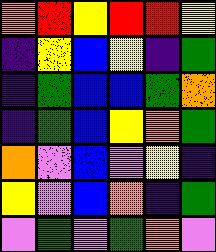[["orange", "red", "yellow", "red", "red", "yellow"], ["indigo", "yellow", "blue", "yellow", "indigo", "green"], ["indigo", "green", "blue", "blue", "green", "orange"], ["indigo", "green", "blue", "yellow", "orange", "green"], ["orange", "violet", "blue", "violet", "yellow", "indigo"], ["yellow", "violet", "blue", "orange", "indigo", "green"], ["violet", "green", "violet", "green", "orange", "violet"]]